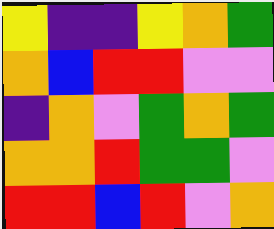[["yellow", "indigo", "indigo", "yellow", "orange", "green"], ["orange", "blue", "red", "red", "violet", "violet"], ["indigo", "orange", "violet", "green", "orange", "green"], ["orange", "orange", "red", "green", "green", "violet"], ["red", "red", "blue", "red", "violet", "orange"]]